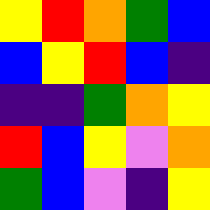[["yellow", "red", "orange", "green", "blue"], ["blue", "yellow", "red", "blue", "indigo"], ["indigo", "indigo", "green", "orange", "yellow"], ["red", "blue", "yellow", "violet", "orange"], ["green", "blue", "violet", "indigo", "yellow"]]